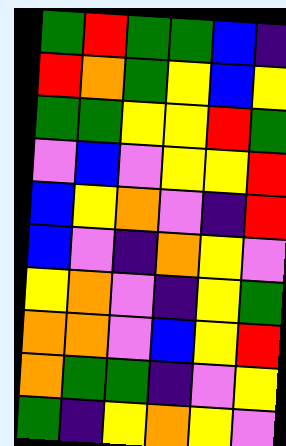[["green", "red", "green", "green", "blue", "indigo"], ["red", "orange", "green", "yellow", "blue", "yellow"], ["green", "green", "yellow", "yellow", "red", "green"], ["violet", "blue", "violet", "yellow", "yellow", "red"], ["blue", "yellow", "orange", "violet", "indigo", "red"], ["blue", "violet", "indigo", "orange", "yellow", "violet"], ["yellow", "orange", "violet", "indigo", "yellow", "green"], ["orange", "orange", "violet", "blue", "yellow", "red"], ["orange", "green", "green", "indigo", "violet", "yellow"], ["green", "indigo", "yellow", "orange", "yellow", "violet"]]